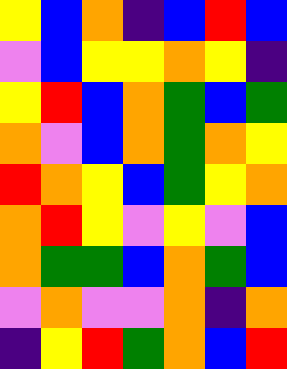[["yellow", "blue", "orange", "indigo", "blue", "red", "blue"], ["violet", "blue", "yellow", "yellow", "orange", "yellow", "indigo"], ["yellow", "red", "blue", "orange", "green", "blue", "green"], ["orange", "violet", "blue", "orange", "green", "orange", "yellow"], ["red", "orange", "yellow", "blue", "green", "yellow", "orange"], ["orange", "red", "yellow", "violet", "yellow", "violet", "blue"], ["orange", "green", "green", "blue", "orange", "green", "blue"], ["violet", "orange", "violet", "violet", "orange", "indigo", "orange"], ["indigo", "yellow", "red", "green", "orange", "blue", "red"]]